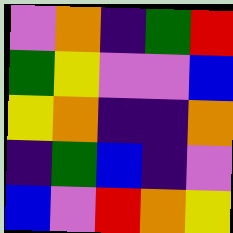[["violet", "orange", "indigo", "green", "red"], ["green", "yellow", "violet", "violet", "blue"], ["yellow", "orange", "indigo", "indigo", "orange"], ["indigo", "green", "blue", "indigo", "violet"], ["blue", "violet", "red", "orange", "yellow"]]